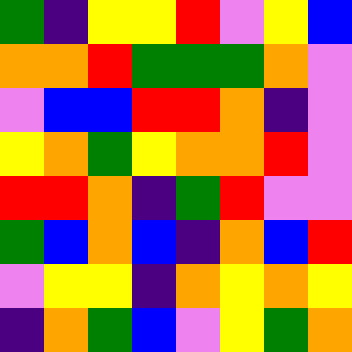[["green", "indigo", "yellow", "yellow", "red", "violet", "yellow", "blue"], ["orange", "orange", "red", "green", "green", "green", "orange", "violet"], ["violet", "blue", "blue", "red", "red", "orange", "indigo", "violet"], ["yellow", "orange", "green", "yellow", "orange", "orange", "red", "violet"], ["red", "red", "orange", "indigo", "green", "red", "violet", "violet"], ["green", "blue", "orange", "blue", "indigo", "orange", "blue", "red"], ["violet", "yellow", "yellow", "indigo", "orange", "yellow", "orange", "yellow"], ["indigo", "orange", "green", "blue", "violet", "yellow", "green", "orange"]]